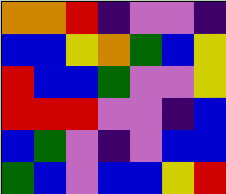[["orange", "orange", "red", "indigo", "violet", "violet", "indigo"], ["blue", "blue", "yellow", "orange", "green", "blue", "yellow"], ["red", "blue", "blue", "green", "violet", "violet", "yellow"], ["red", "red", "red", "violet", "violet", "indigo", "blue"], ["blue", "green", "violet", "indigo", "violet", "blue", "blue"], ["green", "blue", "violet", "blue", "blue", "yellow", "red"]]